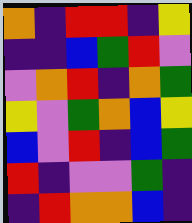[["orange", "indigo", "red", "red", "indigo", "yellow"], ["indigo", "indigo", "blue", "green", "red", "violet"], ["violet", "orange", "red", "indigo", "orange", "green"], ["yellow", "violet", "green", "orange", "blue", "yellow"], ["blue", "violet", "red", "indigo", "blue", "green"], ["red", "indigo", "violet", "violet", "green", "indigo"], ["indigo", "red", "orange", "orange", "blue", "indigo"]]